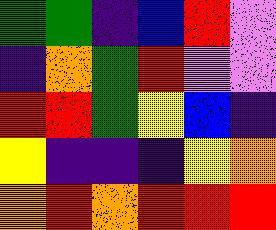[["green", "green", "indigo", "blue", "red", "violet"], ["indigo", "orange", "green", "red", "violet", "violet"], ["red", "red", "green", "yellow", "blue", "indigo"], ["yellow", "indigo", "indigo", "indigo", "yellow", "orange"], ["orange", "red", "orange", "red", "red", "red"]]